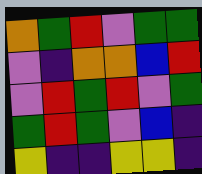[["orange", "green", "red", "violet", "green", "green"], ["violet", "indigo", "orange", "orange", "blue", "red"], ["violet", "red", "green", "red", "violet", "green"], ["green", "red", "green", "violet", "blue", "indigo"], ["yellow", "indigo", "indigo", "yellow", "yellow", "indigo"]]